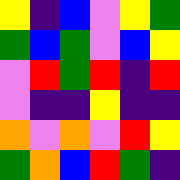[["yellow", "indigo", "blue", "violet", "yellow", "green"], ["green", "blue", "green", "violet", "blue", "yellow"], ["violet", "red", "green", "red", "indigo", "red"], ["violet", "indigo", "indigo", "yellow", "indigo", "indigo"], ["orange", "violet", "orange", "violet", "red", "yellow"], ["green", "orange", "blue", "red", "green", "indigo"]]